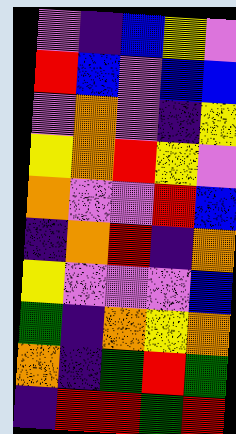[["violet", "indigo", "blue", "yellow", "violet"], ["red", "blue", "violet", "blue", "blue"], ["violet", "orange", "violet", "indigo", "yellow"], ["yellow", "orange", "red", "yellow", "violet"], ["orange", "violet", "violet", "red", "blue"], ["indigo", "orange", "red", "indigo", "orange"], ["yellow", "violet", "violet", "violet", "blue"], ["green", "indigo", "orange", "yellow", "orange"], ["orange", "indigo", "green", "red", "green"], ["indigo", "red", "red", "green", "red"]]